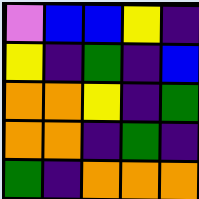[["violet", "blue", "blue", "yellow", "indigo"], ["yellow", "indigo", "green", "indigo", "blue"], ["orange", "orange", "yellow", "indigo", "green"], ["orange", "orange", "indigo", "green", "indigo"], ["green", "indigo", "orange", "orange", "orange"]]